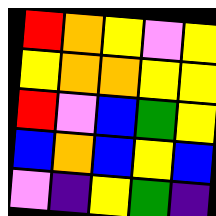[["red", "orange", "yellow", "violet", "yellow"], ["yellow", "orange", "orange", "yellow", "yellow"], ["red", "violet", "blue", "green", "yellow"], ["blue", "orange", "blue", "yellow", "blue"], ["violet", "indigo", "yellow", "green", "indigo"]]